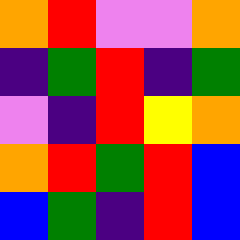[["orange", "red", "violet", "violet", "orange"], ["indigo", "green", "red", "indigo", "green"], ["violet", "indigo", "red", "yellow", "orange"], ["orange", "red", "green", "red", "blue"], ["blue", "green", "indigo", "red", "blue"]]